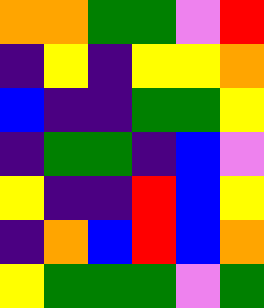[["orange", "orange", "green", "green", "violet", "red"], ["indigo", "yellow", "indigo", "yellow", "yellow", "orange"], ["blue", "indigo", "indigo", "green", "green", "yellow"], ["indigo", "green", "green", "indigo", "blue", "violet"], ["yellow", "indigo", "indigo", "red", "blue", "yellow"], ["indigo", "orange", "blue", "red", "blue", "orange"], ["yellow", "green", "green", "green", "violet", "green"]]